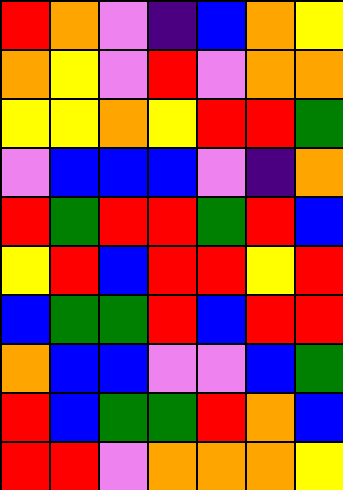[["red", "orange", "violet", "indigo", "blue", "orange", "yellow"], ["orange", "yellow", "violet", "red", "violet", "orange", "orange"], ["yellow", "yellow", "orange", "yellow", "red", "red", "green"], ["violet", "blue", "blue", "blue", "violet", "indigo", "orange"], ["red", "green", "red", "red", "green", "red", "blue"], ["yellow", "red", "blue", "red", "red", "yellow", "red"], ["blue", "green", "green", "red", "blue", "red", "red"], ["orange", "blue", "blue", "violet", "violet", "blue", "green"], ["red", "blue", "green", "green", "red", "orange", "blue"], ["red", "red", "violet", "orange", "orange", "orange", "yellow"]]